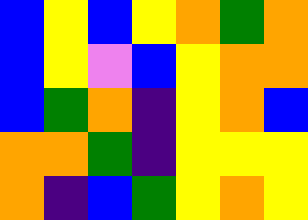[["blue", "yellow", "blue", "yellow", "orange", "green", "orange"], ["blue", "yellow", "violet", "blue", "yellow", "orange", "orange"], ["blue", "green", "orange", "indigo", "yellow", "orange", "blue"], ["orange", "orange", "green", "indigo", "yellow", "yellow", "yellow"], ["orange", "indigo", "blue", "green", "yellow", "orange", "yellow"]]